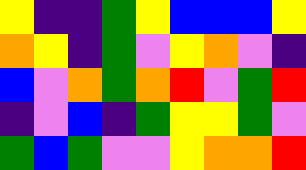[["yellow", "indigo", "indigo", "green", "yellow", "blue", "blue", "blue", "yellow"], ["orange", "yellow", "indigo", "green", "violet", "yellow", "orange", "violet", "indigo"], ["blue", "violet", "orange", "green", "orange", "red", "violet", "green", "red"], ["indigo", "violet", "blue", "indigo", "green", "yellow", "yellow", "green", "violet"], ["green", "blue", "green", "violet", "violet", "yellow", "orange", "orange", "red"]]